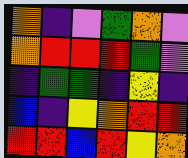[["orange", "indigo", "violet", "green", "orange", "violet"], ["orange", "red", "red", "red", "green", "violet"], ["indigo", "green", "green", "indigo", "yellow", "indigo"], ["blue", "indigo", "yellow", "orange", "red", "red"], ["red", "red", "blue", "red", "yellow", "orange"]]